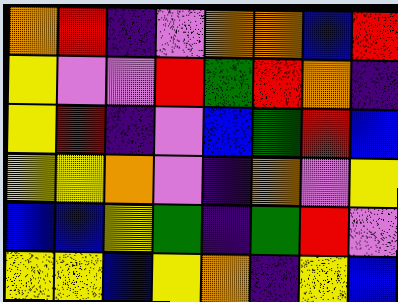[["orange", "red", "indigo", "violet", "orange", "orange", "blue", "red"], ["yellow", "violet", "violet", "red", "green", "red", "orange", "indigo"], ["yellow", "red", "indigo", "violet", "blue", "green", "red", "blue"], ["yellow", "yellow", "orange", "violet", "indigo", "orange", "violet", "yellow"], ["blue", "blue", "yellow", "green", "indigo", "green", "red", "violet"], ["yellow", "yellow", "blue", "yellow", "orange", "indigo", "yellow", "blue"]]